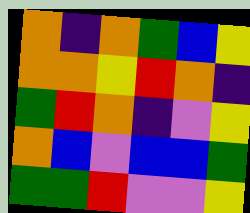[["orange", "indigo", "orange", "green", "blue", "yellow"], ["orange", "orange", "yellow", "red", "orange", "indigo"], ["green", "red", "orange", "indigo", "violet", "yellow"], ["orange", "blue", "violet", "blue", "blue", "green"], ["green", "green", "red", "violet", "violet", "yellow"]]